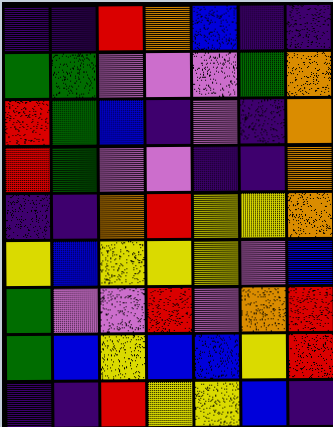[["indigo", "indigo", "red", "orange", "blue", "indigo", "indigo"], ["green", "green", "violet", "violet", "violet", "green", "orange"], ["red", "green", "blue", "indigo", "violet", "indigo", "orange"], ["red", "green", "violet", "violet", "indigo", "indigo", "orange"], ["indigo", "indigo", "orange", "red", "yellow", "yellow", "orange"], ["yellow", "blue", "yellow", "yellow", "yellow", "violet", "blue"], ["green", "violet", "violet", "red", "violet", "orange", "red"], ["green", "blue", "yellow", "blue", "blue", "yellow", "red"], ["indigo", "indigo", "red", "yellow", "yellow", "blue", "indigo"]]